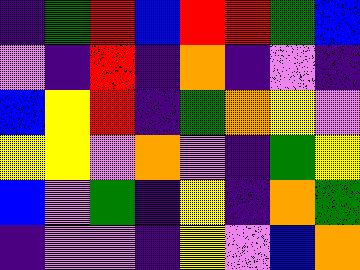[["indigo", "green", "red", "blue", "red", "red", "green", "blue"], ["violet", "indigo", "red", "indigo", "orange", "indigo", "violet", "indigo"], ["blue", "yellow", "red", "indigo", "green", "orange", "yellow", "violet"], ["yellow", "yellow", "violet", "orange", "violet", "indigo", "green", "yellow"], ["blue", "violet", "green", "indigo", "yellow", "indigo", "orange", "green"], ["indigo", "violet", "violet", "indigo", "yellow", "violet", "blue", "orange"]]